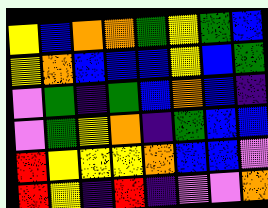[["yellow", "blue", "orange", "orange", "green", "yellow", "green", "blue"], ["yellow", "orange", "blue", "blue", "blue", "yellow", "blue", "green"], ["violet", "green", "indigo", "green", "blue", "orange", "blue", "indigo"], ["violet", "green", "yellow", "orange", "indigo", "green", "blue", "blue"], ["red", "yellow", "yellow", "yellow", "orange", "blue", "blue", "violet"], ["red", "yellow", "indigo", "red", "indigo", "violet", "violet", "orange"]]